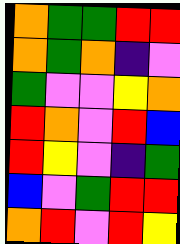[["orange", "green", "green", "red", "red"], ["orange", "green", "orange", "indigo", "violet"], ["green", "violet", "violet", "yellow", "orange"], ["red", "orange", "violet", "red", "blue"], ["red", "yellow", "violet", "indigo", "green"], ["blue", "violet", "green", "red", "red"], ["orange", "red", "violet", "red", "yellow"]]